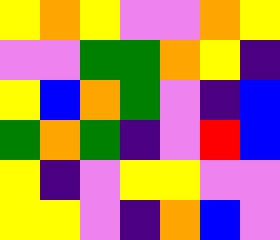[["yellow", "orange", "yellow", "violet", "violet", "orange", "yellow"], ["violet", "violet", "green", "green", "orange", "yellow", "indigo"], ["yellow", "blue", "orange", "green", "violet", "indigo", "blue"], ["green", "orange", "green", "indigo", "violet", "red", "blue"], ["yellow", "indigo", "violet", "yellow", "yellow", "violet", "violet"], ["yellow", "yellow", "violet", "indigo", "orange", "blue", "violet"]]